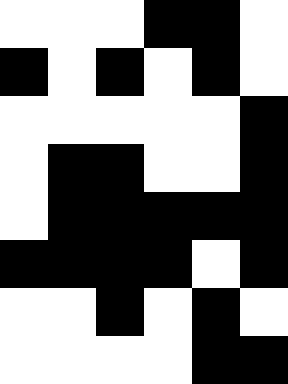[["white", "white", "white", "black", "black", "white"], ["black", "white", "black", "white", "black", "white"], ["white", "white", "white", "white", "white", "black"], ["white", "black", "black", "white", "white", "black"], ["white", "black", "black", "black", "black", "black"], ["black", "black", "black", "black", "white", "black"], ["white", "white", "black", "white", "black", "white"], ["white", "white", "white", "white", "black", "black"]]